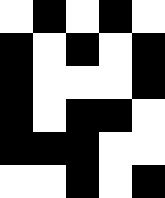[["white", "black", "white", "black", "white"], ["black", "white", "black", "white", "black"], ["black", "white", "white", "white", "black"], ["black", "white", "black", "black", "white"], ["black", "black", "black", "white", "white"], ["white", "white", "black", "white", "black"]]